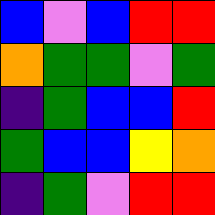[["blue", "violet", "blue", "red", "red"], ["orange", "green", "green", "violet", "green"], ["indigo", "green", "blue", "blue", "red"], ["green", "blue", "blue", "yellow", "orange"], ["indigo", "green", "violet", "red", "red"]]